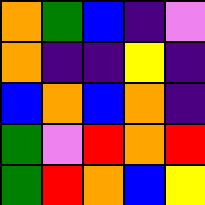[["orange", "green", "blue", "indigo", "violet"], ["orange", "indigo", "indigo", "yellow", "indigo"], ["blue", "orange", "blue", "orange", "indigo"], ["green", "violet", "red", "orange", "red"], ["green", "red", "orange", "blue", "yellow"]]